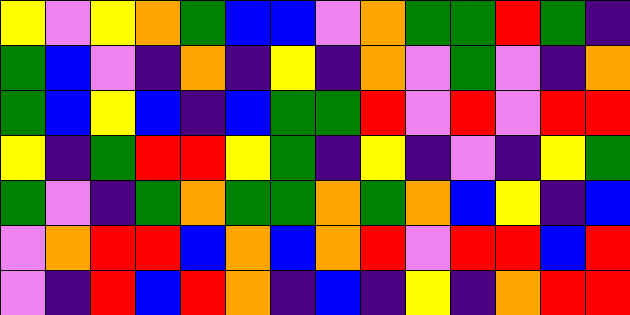[["yellow", "violet", "yellow", "orange", "green", "blue", "blue", "violet", "orange", "green", "green", "red", "green", "indigo"], ["green", "blue", "violet", "indigo", "orange", "indigo", "yellow", "indigo", "orange", "violet", "green", "violet", "indigo", "orange"], ["green", "blue", "yellow", "blue", "indigo", "blue", "green", "green", "red", "violet", "red", "violet", "red", "red"], ["yellow", "indigo", "green", "red", "red", "yellow", "green", "indigo", "yellow", "indigo", "violet", "indigo", "yellow", "green"], ["green", "violet", "indigo", "green", "orange", "green", "green", "orange", "green", "orange", "blue", "yellow", "indigo", "blue"], ["violet", "orange", "red", "red", "blue", "orange", "blue", "orange", "red", "violet", "red", "red", "blue", "red"], ["violet", "indigo", "red", "blue", "red", "orange", "indigo", "blue", "indigo", "yellow", "indigo", "orange", "red", "red"]]